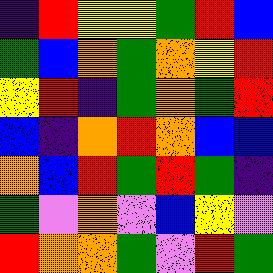[["indigo", "red", "yellow", "yellow", "green", "red", "blue"], ["green", "blue", "orange", "green", "orange", "yellow", "red"], ["yellow", "red", "indigo", "green", "orange", "green", "red"], ["blue", "indigo", "orange", "red", "orange", "blue", "blue"], ["orange", "blue", "red", "green", "red", "green", "indigo"], ["green", "violet", "orange", "violet", "blue", "yellow", "violet"], ["red", "orange", "orange", "green", "violet", "red", "green"]]